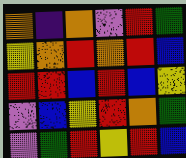[["orange", "indigo", "orange", "violet", "red", "green"], ["yellow", "orange", "red", "orange", "red", "blue"], ["red", "red", "blue", "red", "blue", "yellow"], ["violet", "blue", "yellow", "red", "orange", "green"], ["violet", "green", "red", "yellow", "red", "blue"]]